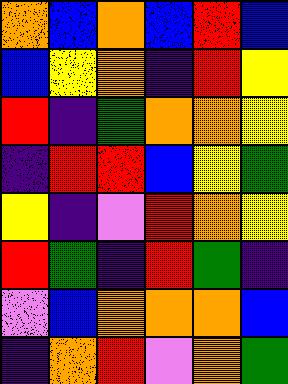[["orange", "blue", "orange", "blue", "red", "blue"], ["blue", "yellow", "orange", "indigo", "red", "yellow"], ["red", "indigo", "green", "orange", "orange", "yellow"], ["indigo", "red", "red", "blue", "yellow", "green"], ["yellow", "indigo", "violet", "red", "orange", "yellow"], ["red", "green", "indigo", "red", "green", "indigo"], ["violet", "blue", "orange", "orange", "orange", "blue"], ["indigo", "orange", "red", "violet", "orange", "green"]]